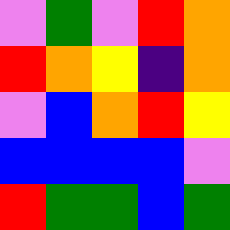[["violet", "green", "violet", "red", "orange"], ["red", "orange", "yellow", "indigo", "orange"], ["violet", "blue", "orange", "red", "yellow"], ["blue", "blue", "blue", "blue", "violet"], ["red", "green", "green", "blue", "green"]]